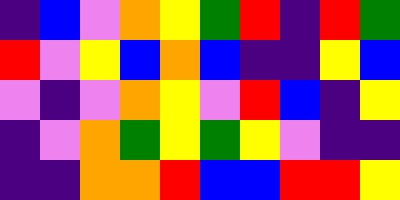[["indigo", "blue", "violet", "orange", "yellow", "green", "red", "indigo", "red", "green"], ["red", "violet", "yellow", "blue", "orange", "blue", "indigo", "indigo", "yellow", "blue"], ["violet", "indigo", "violet", "orange", "yellow", "violet", "red", "blue", "indigo", "yellow"], ["indigo", "violet", "orange", "green", "yellow", "green", "yellow", "violet", "indigo", "indigo"], ["indigo", "indigo", "orange", "orange", "red", "blue", "blue", "red", "red", "yellow"]]